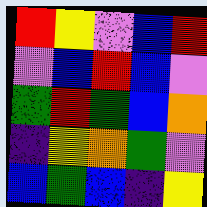[["red", "yellow", "violet", "blue", "red"], ["violet", "blue", "red", "blue", "violet"], ["green", "red", "green", "blue", "orange"], ["indigo", "yellow", "orange", "green", "violet"], ["blue", "green", "blue", "indigo", "yellow"]]